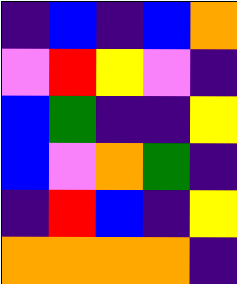[["indigo", "blue", "indigo", "blue", "orange"], ["violet", "red", "yellow", "violet", "indigo"], ["blue", "green", "indigo", "indigo", "yellow"], ["blue", "violet", "orange", "green", "indigo"], ["indigo", "red", "blue", "indigo", "yellow"], ["orange", "orange", "orange", "orange", "indigo"]]